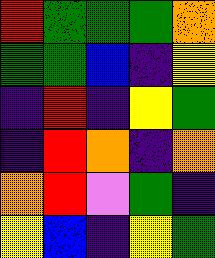[["red", "green", "green", "green", "orange"], ["green", "green", "blue", "indigo", "yellow"], ["indigo", "red", "indigo", "yellow", "green"], ["indigo", "red", "orange", "indigo", "orange"], ["orange", "red", "violet", "green", "indigo"], ["yellow", "blue", "indigo", "yellow", "green"]]